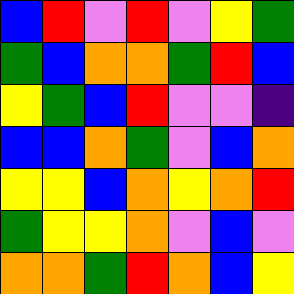[["blue", "red", "violet", "red", "violet", "yellow", "green"], ["green", "blue", "orange", "orange", "green", "red", "blue"], ["yellow", "green", "blue", "red", "violet", "violet", "indigo"], ["blue", "blue", "orange", "green", "violet", "blue", "orange"], ["yellow", "yellow", "blue", "orange", "yellow", "orange", "red"], ["green", "yellow", "yellow", "orange", "violet", "blue", "violet"], ["orange", "orange", "green", "red", "orange", "blue", "yellow"]]